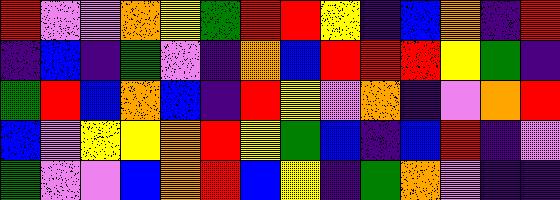[["red", "violet", "violet", "orange", "yellow", "green", "red", "red", "yellow", "indigo", "blue", "orange", "indigo", "red"], ["indigo", "blue", "indigo", "green", "violet", "indigo", "orange", "blue", "red", "red", "red", "yellow", "green", "indigo"], ["green", "red", "blue", "orange", "blue", "indigo", "red", "yellow", "violet", "orange", "indigo", "violet", "orange", "red"], ["blue", "violet", "yellow", "yellow", "orange", "red", "yellow", "green", "blue", "indigo", "blue", "red", "indigo", "violet"], ["green", "violet", "violet", "blue", "orange", "red", "blue", "yellow", "indigo", "green", "orange", "violet", "indigo", "indigo"]]